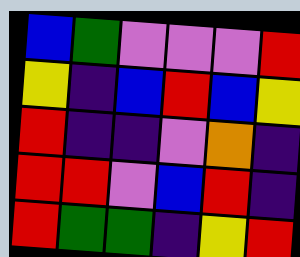[["blue", "green", "violet", "violet", "violet", "red"], ["yellow", "indigo", "blue", "red", "blue", "yellow"], ["red", "indigo", "indigo", "violet", "orange", "indigo"], ["red", "red", "violet", "blue", "red", "indigo"], ["red", "green", "green", "indigo", "yellow", "red"]]